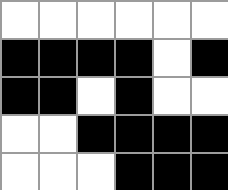[["white", "white", "white", "white", "white", "white"], ["black", "black", "black", "black", "white", "black"], ["black", "black", "white", "black", "white", "white"], ["white", "white", "black", "black", "black", "black"], ["white", "white", "white", "black", "black", "black"]]